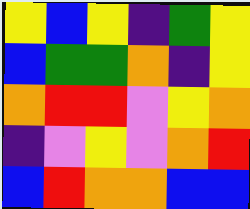[["yellow", "blue", "yellow", "indigo", "green", "yellow"], ["blue", "green", "green", "orange", "indigo", "yellow"], ["orange", "red", "red", "violet", "yellow", "orange"], ["indigo", "violet", "yellow", "violet", "orange", "red"], ["blue", "red", "orange", "orange", "blue", "blue"]]